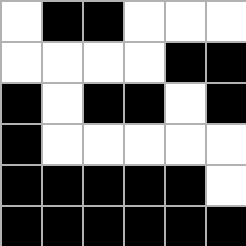[["white", "black", "black", "white", "white", "white"], ["white", "white", "white", "white", "black", "black"], ["black", "white", "black", "black", "white", "black"], ["black", "white", "white", "white", "white", "white"], ["black", "black", "black", "black", "black", "white"], ["black", "black", "black", "black", "black", "black"]]